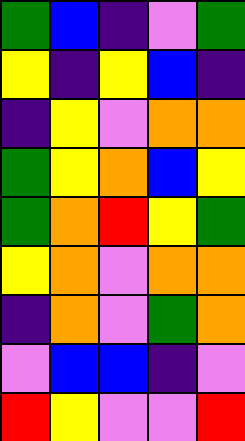[["green", "blue", "indigo", "violet", "green"], ["yellow", "indigo", "yellow", "blue", "indigo"], ["indigo", "yellow", "violet", "orange", "orange"], ["green", "yellow", "orange", "blue", "yellow"], ["green", "orange", "red", "yellow", "green"], ["yellow", "orange", "violet", "orange", "orange"], ["indigo", "orange", "violet", "green", "orange"], ["violet", "blue", "blue", "indigo", "violet"], ["red", "yellow", "violet", "violet", "red"]]